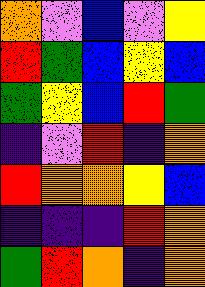[["orange", "violet", "blue", "violet", "yellow"], ["red", "green", "blue", "yellow", "blue"], ["green", "yellow", "blue", "red", "green"], ["indigo", "violet", "red", "indigo", "orange"], ["red", "orange", "orange", "yellow", "blue"], ["indigo", "indigo", "indigo", "red", "orange"], ["green", "red", "orange", "indigo", "orange"]]